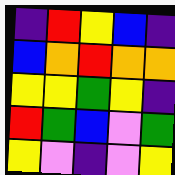[["indigo", "red", "yellow", "blue", "indigo"], ["blue", "orange", "red", "orange", "orange"], ["yellow", "yellow", "green", "yellow", "indigo"], ["red", "green", "blue", "violet", "green"], ["yellow", "violet", "indigo", "violet", "yellow"]]